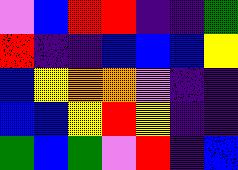[["violet", "blue", "red", "red", "indigo", "indigo", "green"], ["red", "indigo", "indigo", "blue", "blue", "blue", "yellow"], ["blue", "yellow", "orange", "orange", "violet", "indigo", "indigo"], ["blue", "blue", "yellow", "red", "yellow", "indigo", "indigo"], ["green", "blue", "green", "violet", "red", "indigo", "blue"]]